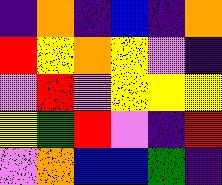[["indigo", "orange", "indigo", "blue", "indigo", "orange"], ["red", "yellow", "orange", "yellow", "violet", "indigo"], ["violet", "red", "violet", "yellow", "yellow", "yellow"], ["yellow", "green", "red", "violet", "indigo", "red"], ["violet", "orange", "blue", "blue", "green", "indigo"]]